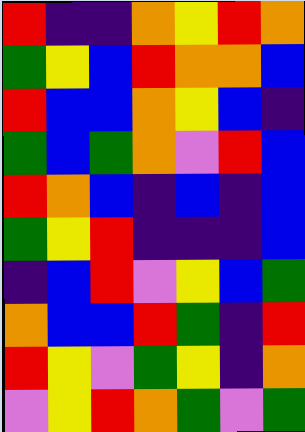[["red", "indigo", "indigo", "orange", "yellow", "red", "orange"], ["green", "yellow", "blue", "red", "orange", "orange", "blue"], ["red", "blue", "blue", "orange", "yellow", "blue", "indigo"], ["green", "blue", "green", "orange", "violet", "red", "blue"], ["red", "orange", "blue", "indigo", "blue", "indigo", "blue"], ["green", "yellow", "red", "indigo", "indigo", "indigo", "blue"], ["indigo", "blue", "red", "violet", "yellow", "blue", "green"], ["orange", "blue", "blue", "red", "green", "indigo", "red"], ["red", "yellow", "violet", "green", "yellow", "indigo", "orange"], ["violet", "yellow", "red", "orange", "green", "violet", "green"]]